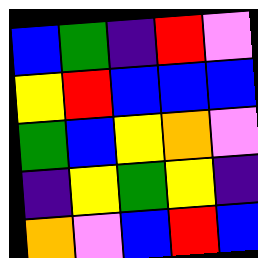[["blue", "green", "indigo", "red", "violet"], ["yellow", "red", "blue", "blue", "blue"], ["green", "blue", "yellow", "orange", "violet"], ["indigo", "yellow", "green", "yellow", "indigo"], ["orange", "violet", "blue", "red", "blue"]]